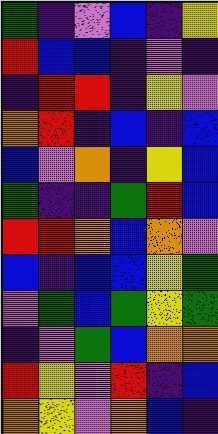[["green", "indigo", "violet", "blue", "indigo", "yellow"], ["red", "blue", "blue", "indigo", "violet", "indigo"], ["indigo", "red", "red", "indigo", "yellow", "violet"], ["orange", "red", "indigo", "blue", "indigo", "blue"], ["blue", "violet", "orange", "indigo", "yellow", "blue"], ["green", "indigo", "indigo", "green", "red", "blue"], ["red", "red", "orange", "blue", "orange", "violet"], ["blue", "indigo", "blue", "blue", "yellow", "green"], ["violet", "green", "blue", "green", "yellow", "green"], ["indigo", "violet", "green", "blue", "orange", "orange"], ["red", "yellow", "violet", "red", "indigo", "blue"], ["orange", "yellow", "violet", "orange", "blue", "indigo"]]